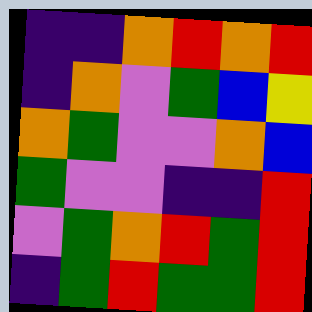[["indigo", "indigo", "orange", "red", "orange", "red"], ["indigo", "orange", "violet", "green", "blue", "yellow"], ["orange", "green", "violet", "violet", "orange", "blue"], ["green", "violet", "violet", "indigo", "indigo", "red"], ["violet", "green", "orange", "red", "green", "red"], ["indigo", "green", "red", "green", "green", "red"]]